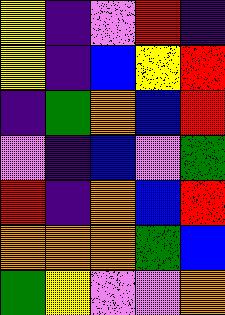[["yellow", "indigo", "violet", "red", "indigo"], ["yellow", "indigo", "blue", "yellow", "red"], ["indigo", "green", "orange", "blue", "red"], ["violet", "indigo", "blue", "violet", "green"], ["red", "indigo", "orange", "blue", "red"], ["orange", "orange", "orange", "green", "blue"], ["green", "yellow", "violet", "violet", "orange"]]